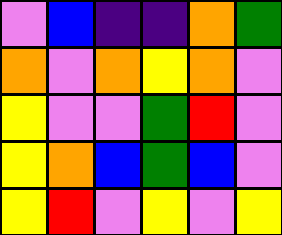[["violet", "blue", "indigo", "indigo", "orange", "green"], ["orange", "violet", "orange", "yellow", "orange", "violet"], ["yellow", "violet", "violet", "green", "red", "violet"], ["yellow", "orange", "blue", "green", "blue", "violet"], ["yellow", "red", "violet", "yellow", "violet", "yellow"]]